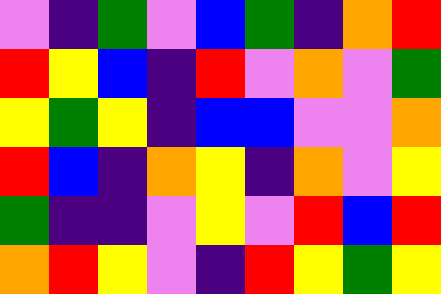[["violet", "indigo", "green", "violet", "blue", "green", "indigo", "orange", "red"], ["red", "yellow", "blue", "indigo", "red", "violet", "orange", "violet", "green"], ["yellow", "green", "yellow", "indigo", "blue", "blue", "violet", "violet", "orange"], ["red", "blue", "indigo", "orange", "yellow", "indigo", "orange", "violet", "yellow"], ["green", "indigo", "indigo", "violet", "yellow", "violet", "red", "blue", "red"], ["orange", "red", "yellow", "violet", "indigo", "red", "yellow", "green", "yellow"]]